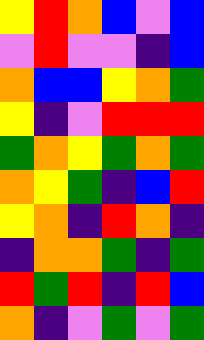[["yellow", "red", "orange", "blue", "violet", "blue"], ["violet", "red", "violet", "violet", "indigo", "blue"], ["orange", "blue", "blue", "yellow", "orange", "green"], ["yellow", "indigo", "violet", "red", "red", "red"], ["green", "orange", "yellow", "green", "orange", "green"], ["orange", "yellow", "green", "indigo", "blue", "red"], ["yellow", "orange", "indigo", "red", "orange", "indigo"], ["indigo", "orange", "orange", "green", "indigo", "green"], ["red", "green", "red", "indigo", "red", "blue"], ["orange", "indigo", "violet", "green", "violet", "green"]]